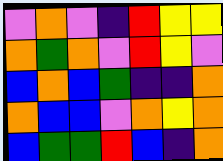[["violet", "orange", "violet", "indigo", "red", "yellow", "yellow"], ["orange", "green", "orange", "violet", "red", "yellow", "violet"], ["blue", "orange", "blue", "green", "indigo", "indigo", "orange"], ["orange", "blue", "blue", "violet", "orange", "yellow", "orange"], ["blue", "green", "green", "red", "blue", "indigo", "orange"]]